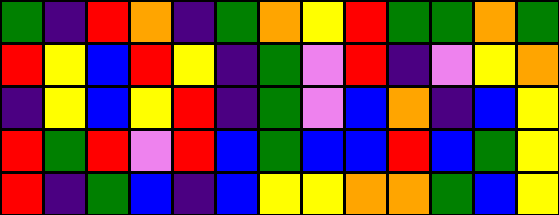[["green", "indigo", "red", "orange", "indigo", "green", "orange", "yellow", "red", "green", "green", "orange", "green"], ["red", "yellow", "blue", "red", "yellow", "indigo", "green", "violet", "red", "indigo", "violet", "yellow", "orange"], ["indigo", "yellow", "blue", "yellow", "red", "indigo", "green", "violet", "blue", "orange", "indigo", "blue", "yellow"], ["red", "green", "red", "violet", "red", "blue", "green", "blue", "blue", "red", "blue", "green", "yellow"], ["red", "indigo", "green", "blue", "indigo", "blue", "yellow", "yellow", "orange", "orange", "green", "blue", "yellow"]]